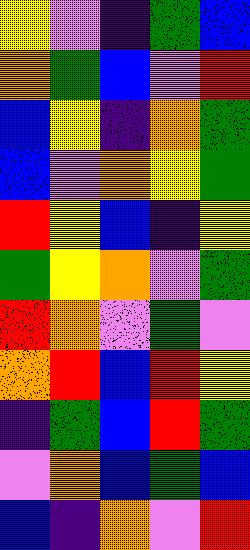[["yellow", "violet", "indigo", "green", "blue"], ["orange", "green", "blue", "violet", "red"], ["blue", "yellow", "indigo", "orange", "green"], ["blue", "violet", "orange", "yellow", "green"], ["red", "yellow", "blue", "indigo", "yellow"], ["green", "yellow", "orange", "violet", "green"], ["red", "orange", "violet", "green", "violet"], ["orange", "red", "blue", "red", "yellow"], ["indigo", "green", "blue", "red", "green"], ["violet", "orange", "blue", "green", "blue"], ["blue", "indigo", "orange", "violet", "red"]]